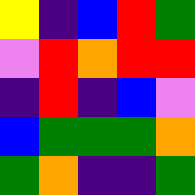[["yellow", "indigo", "blue", "red", "green"], ["violet", "red", "orange", "red", "red"], ["indigo", "red", "indigo", "blue", "violet"], ["blue", "green", "green", "green", "orange"], ["green", "orange", "indigo", "indigo", "green"]]